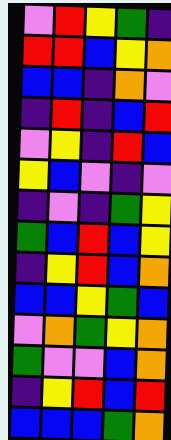[["violet", "red", "yellow", "green", "indigo"], ["red", "red", "blue", "yellow", "orange"], ["blue", "blue", "indigo", "orange", "violet"], ["indigo", "red", "indigo", "blue", "red"], ["violet", "yellow", "indigo", "red", "blue"], ["yellow", "blue", "violet", "indigo", "violet"], ["indigo", "violet", "indigo", "green", "yellow"], ["green", "blue", "red", "blue", "yellow"], ["indigo", "yellow", "red", "blue", "orange"], ["blue", "blue", "yellow", "green", "blue"], ["violet", "orange", "green", "yellow", "orange"], ["green", "violet", "violet", "blue", "orange"], ["indigo", "yellow", "red", "blue", "red"], ["blue", "blue", "blue", "green", "orange"]]